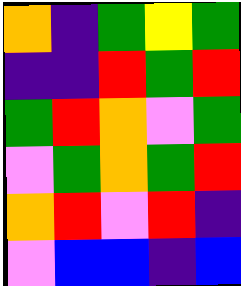[["orange", "indigo", "green", "yellow", "green"], ["indigo", "indigo", "red", "green", "red"], ["green", "red", "orange", "violet", "green"], ["violet", "green", "orange", "green", "red"], ["orange", "red", "violet", "red", "indigo"], ["violet", "blue", "blue", "indigo", "blue"]]